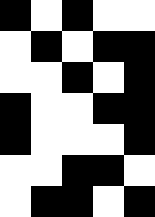[["black", "white", "black", "white", "white"], ["white", "black", "white", "black", "black"], ["white", "white", "black", "white", "black"], ["black", "white", "white", "black", "black"], ["black", "white", "white", "white", "black"], ["white", "white", "black", "black", "white"], ["white", "black", "black", "white", "black"]]